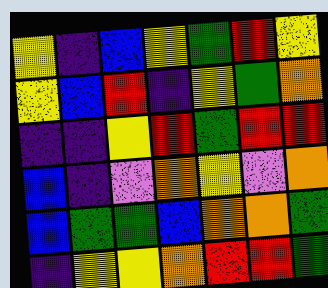[["yellow", "indigo", "blue", "yellow", "green", "red", "yellow"], ["yellow", "blue", "red", "indigo", "yellow", "green", "orange"], ["indigo", "indigo", "yellow", "red", "green", "red", "red"], ["blue", "indigo", "violet", "orange", "yellow", "violet", "orange"], ["blue", "green", "green", "blue", "orange", "orange", "green"], ["indigo", "yellow", "yellow", "orange", "red", "red", "green"]]